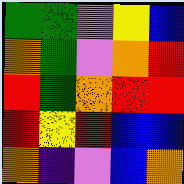[["green", "green", "violet", "yellow", "blue"], ["orange", "green", "violet", "orange", "red"], ["red", "green", "orange", "red", "red"], ["red", "yellow", "red", "blue", "blue"], ["orange", "indigo", "violet", "blue", "orange"]]